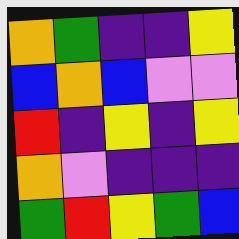[["orange", "green", "indigo", "indigo", "yellow"], ["blue", "orange", "blue", "violet", "violet"], ["red", "indigo", "yellow", "indigo", "yellow"], ["orange", "violet", "indigo", "indigo", "indigo"], ["green", "red", "yellow", "green", "blue"]]